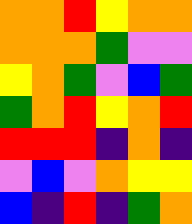[["orange", "orange", "red", "yellow", "orange", "orange"], ["orange", "orange", "orange", "green", "violet", "violet"], ["yellow", "orange", "green", "violet", "blue", "green"], ["green", "orange", "red", "yellow", "orange", "red"], ["red", "red", "red", "indigo", "orange", "indigo"], ["violet", "blue", "violet", "orange", "yellow", "yellow"], ["blue", "indigo", "red", "indigo", "green", "orange"]]